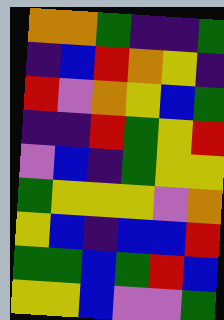[["orange", "orange", "green", "indigo", "indigo", "green"], ["indigo", "blue", "red", "orange", "yellow", "indigo"], ["red", "violet", "orange", "yellow", "blue", "green"], ["indigo", "indigo", "red", "green", "yellow", "red"], ["violet", "blue", "indigo", "green", "yellow", "yellow"], ["green", "yellow", "yellow", "yellow", "violet", "orange"], ["yellow", "blue", "indigo", "blue", "blue", "red"], ["green", "green", "blue", "green", "red", "blue"], ["yellow", "yellow", "blue", "violet", "violet", "green"]]